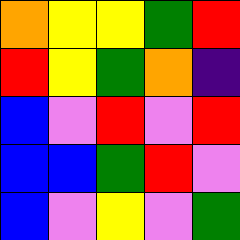[["orange", "yellow", "yellow", "green", "red"], ["red", "yellow", "green", "orange", "indigo"], ["blue", "violet", "red", "violet", "red"], ["blue", "blue", "green", "red", "violet"], ["blue", "violet", "yellow", "violet", "green"]]